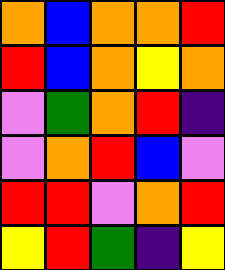[["orange", "blue", "orange", "orange", "red"], ["red", "blue", "orange", "yellow", "orange"], ["violet", "green", "orange", "red", "indigo"], ["violet", "orange", "red", "blue", "violet"], ["red", "red", "violet", "orange", "red"], ["yellow", "red", "green", "indigo", "yellow"]]